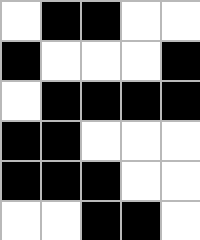[["white", "black", "black", "white", "white"], ["black", "white", "white", "white", "black"], ["white", "black", "black", "black", "black"], ["black", "black", "white", "white", "white"], ["black", "black", "black", "white", "white"], ["white", "white", "black", "black", "white"]]